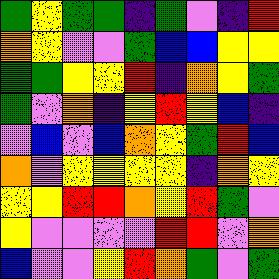[["green", "yellow", "green", "green", "indigo", "green", "violet", "indigo", "red"], ["orange", "yellow", "violet", "violet", "green", "blue", "blue", "yellow", "yellow"], ["green", "green", "yellow", "yellow", "red", "indigo", "orange", "yellow", "green"], ["green", "violet", "orange", "indigo", "yellow", "red", "yellow", "blue", "indigo"], ["violet", "blue", "violet", "blue", "orange", "yellow", "green", "red", "blue"], ["orange", "violet", "yellow", "yellow", "yellow", "yellow", "indigo", "orange", "yellow"], ["yellow", "yellow", "red", "red", "orange", "yellow", "red", "green", "violet"], ["yellow", "violet", "violet", "violet", "violet", "red", "red", "violet", "orange"], ["blue", "violet", "violet", "yellow", "red", "orange", "green", "violet", "green"]]